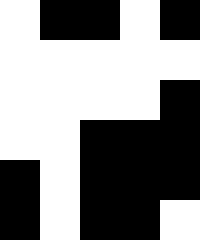[["white", "black", "black", "white", "black"], ["white", "white", "white", "white", "white"], ["white", "white", "white", "white", "black"], ["white", "white", "black", "black", "black"], ["black", "white", "black", "black", "black"], ["black", "white", "black", "black", "white"]]